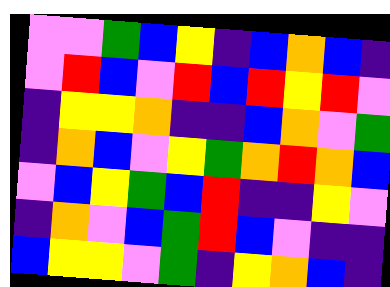[["violet", "violet", "green", "blue", "yellow", "indigo", "blue", "orange", "blue", "indigo"], ["violet", "red", "blue", "violet", "red", "blue", "red", "yellow", "red", "violet"], ["indigo", "yellow", "yellow", "orange", "indigo", "indigo", "blue", "orange", "violet", "green"], ["indigo", "orange", "blue", "violet", "yellow", "green", "orange", "red", "orange", "blue"], ["violet", "blue", "yellow", "green", "blue", "red", "indigo", "indigo", "yellow", "violet"], ["indigo", "orange", "violet", "blue", "green", "red", "blue", "violet", "indigo", "indigo"], ["blue", "yellow", "yellow", "violet", "green", "indigo", "yellow", "orange", "blue", "indigo"]]